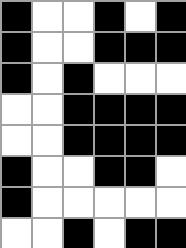[["black", "white", "white", "black", "white", "black"], ["black", "white", "white", "black", "black", "black"], ["black", "white", "black", "white", "white", "white"], ["white", "white", "black", "black", "black", "black"], ["white", "white", "black", "black", "black", "black"], ["black", "white", "white", "black", "black", "white"], ["black", "white", "white", "white", "white", "white"], ["white", "white", "black", "white", "black", "black"]]